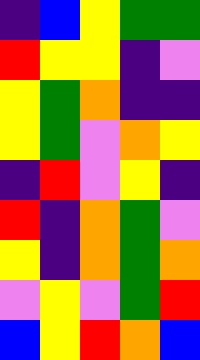[["indigo", "blue", "yellow", "green", "green"], ["red", "yellow", "yellow", "indigo", "violet"], ["yellow", "green", "orange", "indigo", "indigo"], ["yellow", "green", "violet", "orange", "yellow"], ["indigo", "red", "violet", "yellow", "indigo"], ["red", "indigo", "orange", "green", "violet"], ["yellow", "indigo", "orange", "green", "orange"], ["violet", "yellow", "violet", "green", "red"], ["blue", "yellow", "red", "orange", "blue"]]